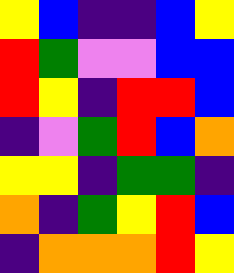[["yellow", "blue", "indigo", "indigo", "blue", "yellow"], ["red", "green", "violet", "violet", "blue", "blue"], ["red", "yellow", "indigo", "red", "red", "blue"], ["indigo", "violet", "green", "red", "blue", "orange"], ["yellow", "yellow", "indigo", "green", "green", "indigo"], ["orange", "indigo", "green", "yellow", "red", "blue"], ["indigo", "orange", "orange", "orange", "red", "yellow"]]